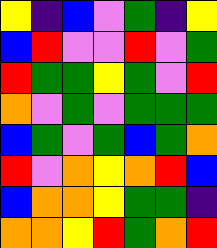[["yellow", "indigo", "blue", "violet", "green", "indigo", "yellow"], ["blue", "red", "violet", "violet", "red", "violet", "green"], ["red", "green", "green", "yellow", "green", "violet", "red"], ["orange", "violet", "green", "violet", "green", "green", "green"], ["blue", "green", "violet", "green", "blue", "green", "orange"], ["red", "violet", "orange", "yellow", "orange", "red", "blue"], ["blue", "orange", "orange", "yellow", "green", "green", "indigo"], ["orange", "orange", "yellow", "red", "green", "orange", "red"]]